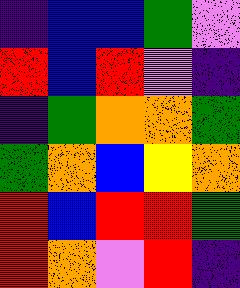[["indigo", "blue", "blue", "green", "violet"], ["red", "blue", "red", "violet", "indigo"], ["indigo", "green", "orange", "orange", "green"], ["green", "orange", "blue", "yellow", "orange"], ["red", "blue", "red", "red", "green"], ["red", "orange", "violet", "red", "indigo"]]